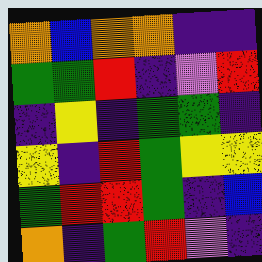[["orange", "blue", "orange", "orange", "indigo", "indigo"], ["green", "green", "red", "indigo", "violet", "red"], ["indigo", "yellow", "indigo", "green", "green", "indigo"], ["yellow", "indigo", "red", "green", "yellow", "yellow"], ["green", "red", "red", "green", "indigo", "blue"], ["orange", "indigo", "green", "red", "violet", "indigo"]]